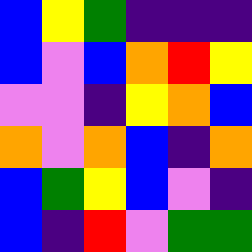[["blue", "yellow", "green", "indigo", "indigo", "indigo"], ["blue", "violet", "blue", "orange", "red", "yellow"], ["violet", "violet", "indigo", "yellow", "orange", "blue"], ["orange", "violet", "orange", "blue", "indigo", "orange"], ["blue", "green", "yellow", "blue", "violet", "indigo"], ["blue", "indigo", "red", "violet", "green", "green"]]